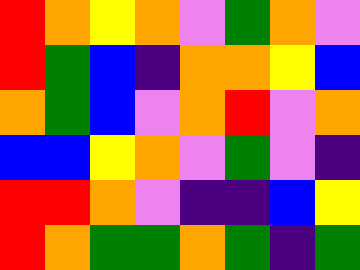[["red", "orange", "yellow", "orange", "violet", "green", "orange", "violet"], ["red", "green", "blue", "indigo", "orange", "orange", "yellow", "blue"], ["orange", "green", "blue", "violet", "orange", "red", "violet", "orange"], ["blue", "blue", "yellow", "orange", "violet", "green", "violet", "indigo"], ["red", "red", "orange", "violet", "indigo", "indigo", "blue", "yellow"], ["red", "orange", "green", "green", "orange", "green", "indigo", "green"]]